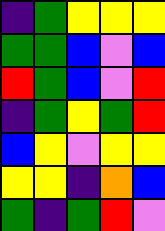[["indigo", "green", "yellow", "yellow", "yellow"], ["green", "green", "blue", "violet", "blue"], ["red", "green", "blue", "violet", "red"], ["indigo", "green", "yellow", "green", "red"], ["blue", "yellow", "violet", "yellow", "yellow"], ["yellow", "yellow", "indigo", "orange", "blue"], ["green", "indigo", "green", "red", "violet"]]